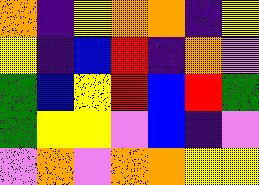[["orange", "indigo", "yellow", "orange", "orange", "indigo", "yellow"], ["yellow", "indigo", "blue", "red", "indigo", "orange", "violet"], ["green", "blue", "yellow", "red", "blue", "red", "green"], ["green", "yellow", "yellow", "violet", "blue", "indigo", "violet"], ["violet", "orange", "violet", "orange", "orange", "yellow", "yellow"]]